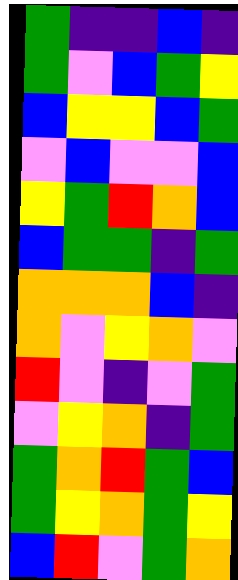[["green", "indigo", "indigo", "blue", "indigo"], ["green", "violet", "blue", "green", "yellow"], ["blue", "yellow", "yellow", "blue", "green"], ["violet", "blue", "violet", "violet", "blue"], ["yellow", "green", "red", "orange", "blue"], ["blue", "green", "green", "indigo", "green"], ["orange", "orange", "orange", "blue", "indigo"], ["orange", "violet", "yellow", "orange", "violet"], ["red", "violet", "indigo", "violet", "green"], ["violet", "yellow", "orange", "indigo", "green"], ["green", "orange", "red", "green", "blue"], ["green", "yellow", "orange", "green", "yellow"], ["blue", "red", "violet", "green", "orange"]]